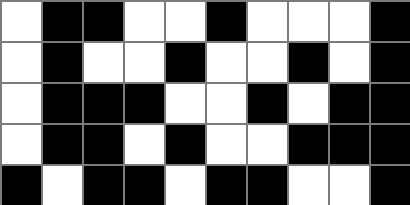[["white", "black", "black", "white", "white", "black", "white", "white", "white", "black"], ["white", "black", "white", "white", "black", "white", "white", "black", "white", "black"], ["white", "black", "black", "black", "white", "white", "black", "white", "black", "black"], ["white", "black", "black", "white", "black", "white", "white", "black", "black", "black"], ["black", "white", "black", "black", "white", "black", "black", "white", "white", "black"]]